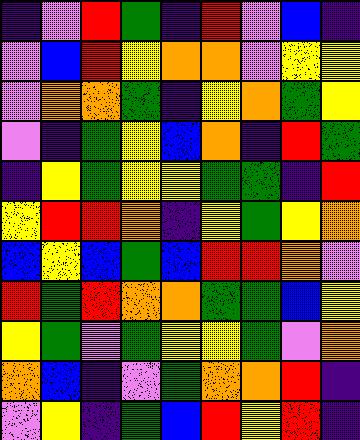[["indigo", "violet", "red", "green", "indigo", "red", "violet", "blue", "indigo"], ["violet", "blue", "red", "yellow", "orange", "orange", "violet", "yellow", "yellow"], ["violet", "orange", "orange", "green", "indigo", "yellow", "orange", "green", "yellow"], ["violet", "indigo", "green", "yellow", "blue", "orange", "indigo", "red", "green"], ["indigo", "yellow", "green", "yellow", "yellow", "green", "green", "indigo", "red"], ["yellow", "red", "red", "orange", "indigo", "yellow", "green", "yellow", "orange"], ["blue", "yellow", "blue", "green", "blue", "red", "red", "orange", "violet"], ["red", "green", "red", "orange", "orange", "green", "green", "blue", "yellow"], ["yellow", "green", "violet", "green", "yellow", "yellow", "green", "violet", "orange"], ["orange", "blue", "indigo", "violet", "green", "orange", "orange", "red", "indigo"], ["violet", "yellow", "indigo", "green", "blue", "red", "yellow", "red", "indigo"]]